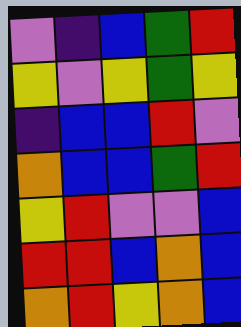[["violet", "indigo", "blue", "green", "red"], ["yellow", "violet", "yellow", "green", "yellow"], ["indigo", "blue", "blue", "red", "violet"], ["orange", "blue", "blue", "green", "red"], ["yellow", "red", "violet", "violet", "blue"], ["red", "red", "blue", "orange", "blue"], ["orange", "red", "yellow", "orange", "blue"]]